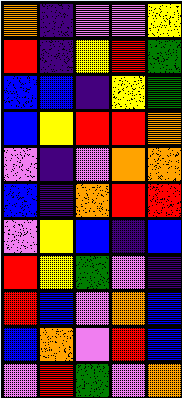[["orange", "indigo", "violet", "violet", "yellow"], ["red", "indigo", "yellow", "red", "green"], ["blue", "blue", "indigo", "yellow", "green"], ["blue", "yellow", "red", "red", "orange"], ["violet", "indigo", "violet", "orange", "orange"], ["blue", "indigo", "orange", "red", "red"], ["violet", "yellow", "blue", "indigo", "blue"], ["red", "yellow", "green", "violet", "indigo"], ["red", "blue", "violet", "orange", "blue"], ["blue", "orange", "violet", "red", "blue"], ["violet", "red", "green", "violet", "orange"]]